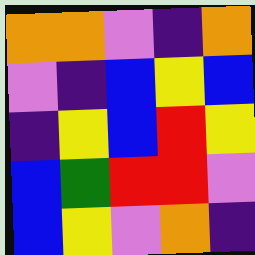[["orange", "orange", "violet", "indigo", "orange"], ["violet", "indigo", "blue", "yellow", "blue"], ["indigo", "yellow", "blue", "red", "yellow"], ["blue", "green", "red", "red", "violet"], ["blue", "yellow", "violet", "orange", "indigo"]]